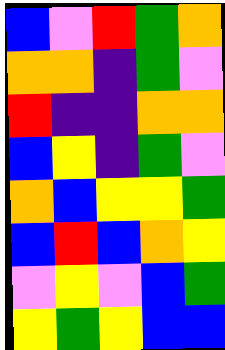[["blue", "violet", "red", "green", "orange"], ["orange", "orange", "indigo", "green", "violet"], ["red", "indigo", "indigo", "orange", "orange"], ["blue", "yellow", "indigo", "green", "violet"], ["orange", "blue", "yellow", "yellow", "green"], ["blue", "red", "blue", "orange", "yellow"], ["violet", "yellow", "violet", "blue", "green"], ["yellow", "green", "yellow", "blue", "blue"]]